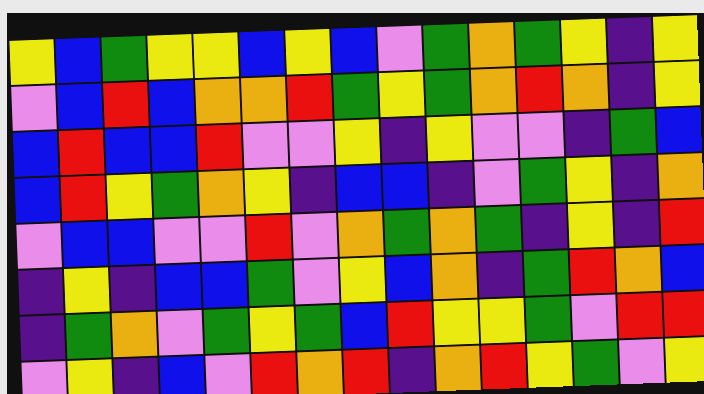[["yellow", "blue", "green", "yellow", "yellow", "blue", "yellow", "blue", "violet", "green", "orange", "green", "yellow", "indigo", "yellow"], ["violet", "blue", "red", "blue", "orange", "orange", "red", "green", "yellow", "green", "orange", "red", "orange", "indigo", "yellow"], ["blue", "red", "blue", "blue", "red", "violet", "violet", "yellow", "indigo", "yellow", "violet", "violet", "indigo", "green", "blue"], ["blue", "red", "yellow", "green", "orange", "yellow", "indigo", "blue", "blue", "indigo", "violet", "green", "yellow", "indigo", "orange"], ["violet", "blue", "blue", "violet", "violet", "red", "violet", "orange", "green", "orange", "green", "indigo", "yellow", "indigo", "red"], ["indigo", "yellow", "indigo", "blue", "blue", "green", "violet", "yellow", "blue", "orange", "indigo", "green", "red", "orange", "blue"], ["indigo", "green", "orange", "violet", "green", "yellow", "green", "blue", "red", "yellow", "yellow", "green", "violet", "red", "red"], ["violet", "yellow", "indigo", "blue", "violet", "red", "orange", "red", "indigo", "orange", "red", "yellow", "green", "violet", "yellow"]]